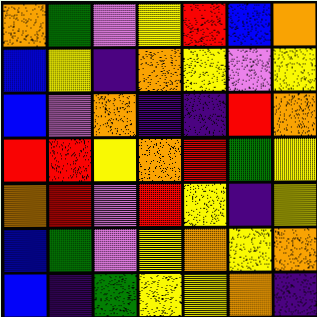[["orange", "green", "violet", "yellow", "red", "blue", "orange"], ["blue", "yellow", "indigo", "orange", "yellow", "violet", "yellow"], ["blue", "violet", "orange", "indigo", "indigo", "red", "orange"], ["red", "red", "yellow", "orange", "red", "green", "yellow"], ["orange", "red", "violet", "red", "yellow", "indigo", "yellow"], ["blue", "green", "violet", "yellow", "orange", "yellow", "orange"], ["blue", "indigo", "green", "yellow", "yellow", "orange", "indigo"]]